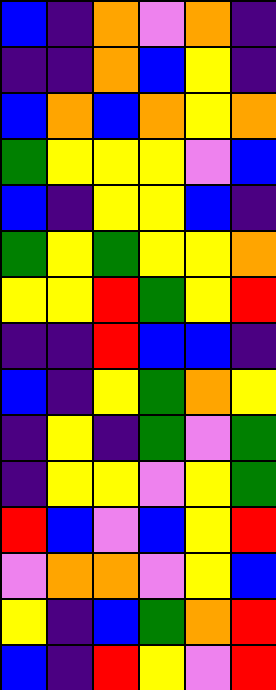[["blue", "indigo", "orange", "violet", "orange", "indigo"], ["indigo", "indigo", "orange", "blue", "yellow", "indigo"], ["blue", "orange", "blue", "orange", "yellow", "orange"], ["green", "yellow", "yellow", "yellow", "violet", "blue"], ["blue", "indigo", "yellow", "yellow", "blue", "indigo"], ["green", "yellow", "green", "yellow", "yellow", "orange"], ["yellow", "yellow", "red", "green", "yellow", "red"], ["indigo", "indigo", "red", "blue", "blue", "indigo"], ["blue", "indigo", "yellow", "green", "orange", "yellow"], ["indigo", "yellow", "indigo", "green", "violet", "green"], ["indigo", "yellow", "yellow", "violet", "yellow", "green"], ["red", "blue", "violet", "blue", "yellow", "red"], ["violet", "orange", "orange", "violet", "yellow", "blue"], ["yellow", "indigo", "blue", "green", "orange", "red"], ["blue", "indigo", "red", "yellow", "violet", "red"]]